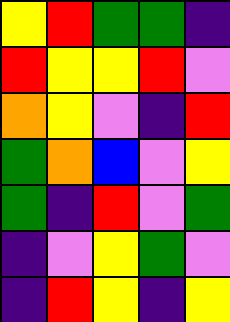[["yellow", "red", "green", "green", "indigo"], ["red", "yellow", "yellow", "red", "violet"], ["orange", "yellow", "violet", "indigo", "red"], ["green", "orange", "blue", "violet", "yellow"], ["green", "indigo", "red", "violet", "green"], ["indigo", "violet", "yellow", "green", "violet"], ["indigo", "red", "yellow", "indigo", "yellow"]]